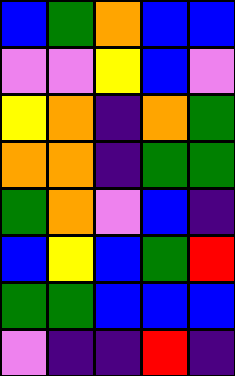[["blue", "green", "orange", "blue", "blue"], ["violet", "violet", "yellow", "blue", "violet"], ["yellow", "orange", "indigo", "orange", "green"], ["orange", "orange", "indigo", "green", "green"], ["green", "orange", "violet", "blue", "indigo"], ["blue", "yellow", "blue", "green", "red"], ["green", "green", "blue", "blue", "blue"], ["violet", "indigo", "indigo", "red", "indigo"]]